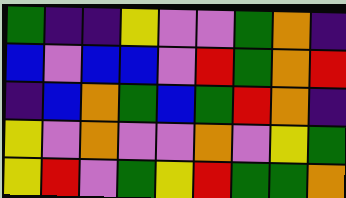[["green", "indigo", "indigo", "yellow", "violet", "violet", "green", "orange", "indigo"], ["blue", "violet", "blue", "blue", "violet", "red", "green", "orange", "red"], ["indigo", "blue", "orange", "green", "blue", "green", "red", "orange", "indigo"], ["yellow", "violet", "orange", "violet", "violet", "orange", "violet", "yellow", "green"], ["yellow", "red", "violet", "green", "yellow", "red", "green", "green", "orange"]]